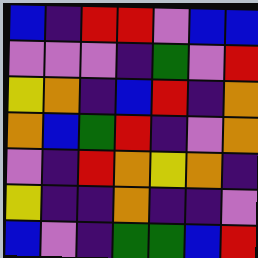[["blue", "indigo", "red", "red", "violet", "blue", "blue"], ["violet", "violet", "violet", "indigo", "green", "violet", "red"], ["yellow", "orange", "indigo", "blue", "red", "indigo", "orange"], ["orange", "blue", "green", "red", "indigo", "violet", "orange"], ["violet", "indigo", "red", "orange", "yellow", "orange", "indigo"], ["yellow", "indigo", "indigo", "orange", "indigo", "indigo", "violet"], ["blue", "violet", "indigo", "green", "green", "blue", "red"]]